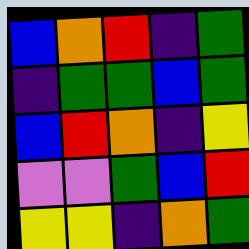[["blue", "orange", "red", "indigo", "green"], ["indigo", "green", "green", "blue", "green"], ["blue", "red", "orange", "indigo", "yellow"], ["violet", "violet", "green", "blue", "red"], ["yellow", "yellow", "indigo", "orange", "green"]]